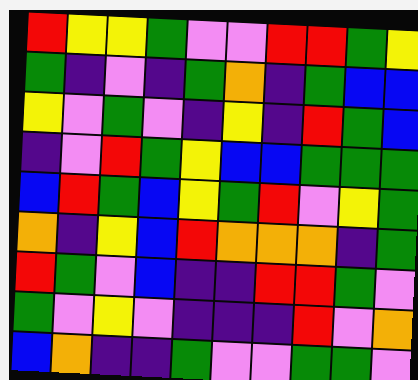[["red", "yellow", "yellow", "green", "violet", "violet", "red", "red", "green", "yellow"], ["green", "indigo", "violet", "indigo", "green", "orange", "indigo", "green", "blue", "blue"], ["yellow", "violet", "green", "violet", "indigo", "yellow", "indigo", "red", "green", "blue"], ["indigo", "violet", "red", "green", "yellow", "blue", "blue", "green", "green", "green"], ["blue", "red", "green", "blue", "yellow", "green", "red", "violet", "yellow", "green"], ["orange", "indigo", "yellow", "blue", "red", "orange", "orange", "orange", "indigo", "green"], ["red", "green", "violet", "blue", "indigo", "indigo", "red", "red", "green", "violet"], ["green", "violet", "yellow", "violet", "indigo", "indigo", "indigo", "red", "violet", "orange"], ["blue", "orange", "indigo", "indigo", "green", "violet", "violet", "green", "green", "violet"]]